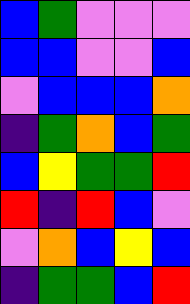[["blue", "green", "violet", "violet", "violet"], ["blue", "blue", "violet", "violet", "blue"], ["violet", "blue", "blue", "blue", "orange"], ["indigo", "green", "orange", "blue", "green"], ["blue", "yellow", "green", "green", "red"], ["red", "indigo", "red", "blue", "violet"], ["violet", "orange", "blue", "yellow", "blue"], ["indigo", "green", "green", "blue", "red"]]